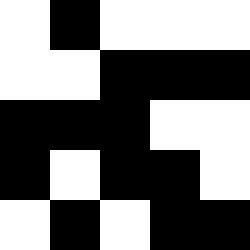[["white", "black", "white", "white", "white"], ["white", "white", "black", "black", "black"], ["black", "black", "black", "white", "white"], ["black", "white", "black", "black", "white"], ["white", "black", "white", "black", "black"]]